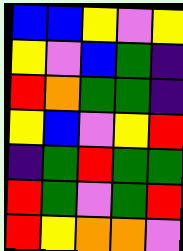[["blue", "blue", "yellow", "violet", "yellow"], ["yellow", "violet", "blue", "green", "indigo"], ["red", "orange", "green", "green", "indigo"], ["yellow", "blue", "violet", "yellow", "red"], ["indigo", "green", "red", "green", "green"], ["red", "green", "violet", "green", "red"], ["red", "yellow", "orange", "orange", "violet"]]